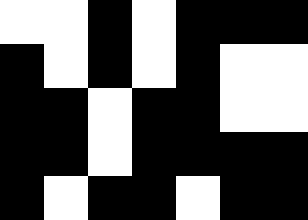[["white", "white", "black", "white", "black", "black", "black"], ["black", "white", "black", "white", "black", "white", "white"], ["black", "black", "white", "black", "black", "white", "white"], ["black", "black", "white", "black", "black", "black", "black"], ["black", "white", "black", "black", "white", "black", "black"]]